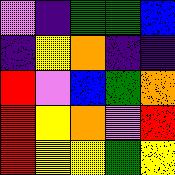[["violet", "indigo", "green", "green", "blue"], ["indigo", "yellow", "orange", "indigo", "indigo"], ["red", "violet", "blue", "green", "orange"], ["red", "yellow", "orange", "violet", "red"], ["red", "yellow", "yellow", "green", "yellow"]]